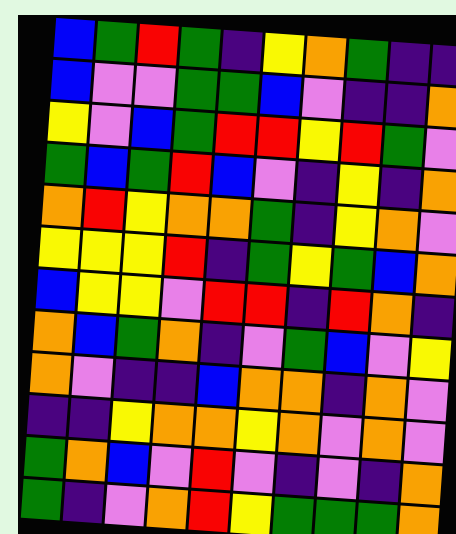[["blue", "green", "red", "green", "indigo", "yellow", "orange", "green", "indigo", "indigo"], ["blue", "violet", "violet", "green", "green", "blue", "violet", "indigo", "indigo", "orange"], ["yellow", "violet", "blue", "green", "red", "red", "yellow", "red", "green", "violet"], ["green", "blue", "green", "red", "blue", "violet", "indigo", "yellow", "indigo", "orange"], ["orange", "red", "yellow", "orange", "orange", "green", "indigo", "yellow", "orange", "violet"], ["yellow", "yellow", "yellow", "red", "indigo", "green", "yellow", "green", "blue", "orange"], ["blue", "yellow", "yellow", "violet", "red", "red", "indigo", "red", "orange", "indigo"], ["orange", "blue", "green", "orange", "indigo", "violet", "green", "blue", "violet", "yellow"], ["orange", "violet", "indigo", "indigo", "blue", "orange", "orange", "indigo", "orange", "violet"], ["indigo", "indigo", "yellow", "orange", "orange", "yellow", "orange", "violet", "orange", "violet"], ["green", "orange", "blue", "violet", "red", "violet", "indigo", "violet", "indigo", "orange"], ["green", "indigo", "violet", "orange", "red", "yellow", "green", "green", "green", "orange"]]